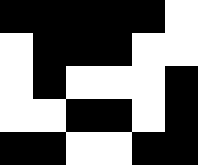[["black", "black", "black", "black", "black", "white"], ["white", "black", "black", "black", "white", "white"], ["white", "black", "white", "white", "white", "black"], ["white", "white", "black", "black", "white", "black"], ["black", "black", "white", "white", "black", "black"]]